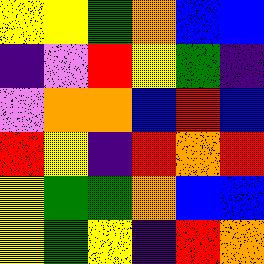[["yellow", "yellow", "green", "orange", "blue", "blue"], ["indigo", "violet", "red", "yellow", "green", "indigo"], ["violet", "orange", "orange", "blue", "red", "blue"], ["red", "yellow", "indigo", "red", "orange", "red"], ["yellow", "green", "green", "orange", "blue", "blue"], ["yellow", "green", "yellow", "indigo", "red", "orange"]]